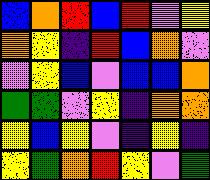[["blue", "orange", "red", "blue", "red", "violet", "yellow"], ["orange", "yellow", "indigo", "red", "blue", "orange", "violet"], ["violet", "yellow", "blue", "violet", "blue", "blue", "orange"], ["green", "green", "violet", "yellow", "indigo", "orange", "orange"], ["yellow", "blue", "yellow", "violet", "indigo", "yellow", "indigo"], ["yellow", "green", "orange", "red", "yellow", "violet", "green"]]